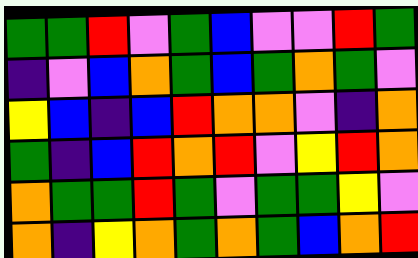[["green", "green", "red", "violet", "green", "blue", "violet", "violet", "red", "green"], ["indigo", "violet", "blue", "orange", "green", "blue", "green", "orange", "green", "violet"], ["yellow", "blue", "indigo", "blue", "red", "orange", "orange", "violet", "indigo", "orange"], ["green", "indigo", "blue", "red", "orange", "red", "violet", "yellow", "red", "orange"], ["orange", "green", "green", "red", "green", "violet", "green", "green", "yellow", "violet"], ["orange", "indigo", "yellow", "orange", "green", "orange", "green", "blue", "orange", "red"]]